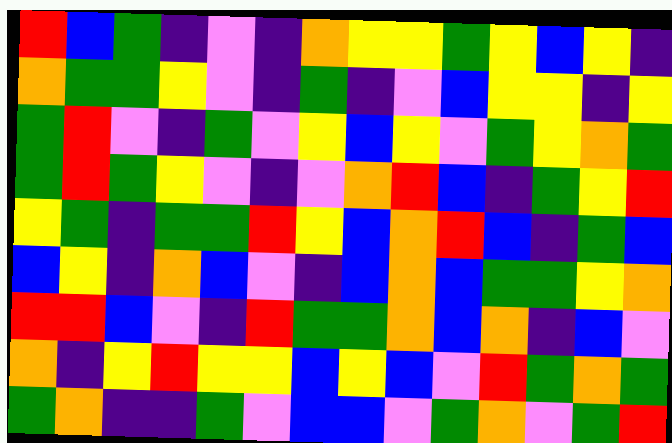[["red", "blue", "green", "indigo", "violet", "indigo", "orange", "yellow", "yellow", "green", "yellow", "blue", "yellow", "indigo"], ["orange", "green", "green", "yellow", "violet", "indigo", "green", "indigo", "violet", "blue", "yellow", "yellow", "indigo", "yellow"], ["green", "red", "violet", "indigo", "green", "violet", "yellow", "blue", "yellow", "violet", "green", "yellow", "orange", "green"], ["green", "red", "green", "yellow", "violet", "indigo", "violet", "orange", "red", "blue", "indigo", "green", "yellow", "red"], ["yellow", "green", "indigo", "green", "green", "red", "yellow", "blue", "orange", "red", "blue", "indigo", "green", "blue"], ["blue", "yellow", "indigo", "orange", "blue", "violet", "indigo", "blue", "orange", "blue", "green", "green", "yellow", "orange"], ["red", "red", "blue", "violet", "indigo", "red", "green", "green", "orange", "blue", "orange", "indigo", "blue", "violet"], ["orange", "indigo", "yellow", "red", "yellow", "yellow", "blue", "yellow", "blue", "violet", "red", "green", "orange", "green"], ["green", "orange", "indigo", "indigo", "green", "violet", "blue", "blue", "violet", "green", "orange", "violet", "green", "red"]]